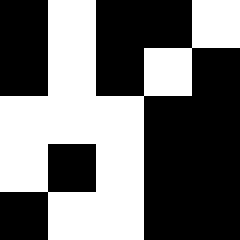[["black", "white", "black", "black", "white"], ["black", "white", "black", "white", "black"], ["white", "white", "white", "black", "black"], ["white", "black", "white", "black", "black"], ["black", "white", "white", "black", "black"]]